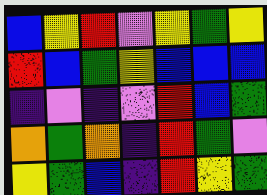[["blue", "yellow", "red", "violet", "yellow", "green", "yellow"], ["red", "blue", "green", "yellow", "blue", "blue", "blue"], ["indigo", "violet", "indigo", "violet", "red", "blue", "green"], ["orange", "green", "orange", "indigo", "red", "green", "violet"], ["yellow", "green", "blue", "indigo", "red", "yellow", "green"]]